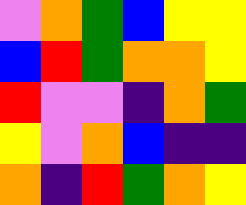[["violet", "orange", "green", "blue", "yellow", "yellow"], ["blue", "red", "green", "orange", "orange", "yellow"], ["red", "violet", "violet", "indigo", "orange", "green"], ["yellow", "violet", "orange", "blue", "indigo", "indigo"], ["orange", "indigo", "red", "green", "orange", "yellow"]]